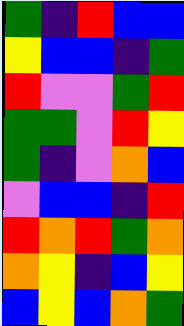[["green", "indigo", "red", "blue", "blue"], ["yellow", "blue", "blue", "indigo", "green"], ["red", "violet", "violet", "green", "red"], ["green", "green", "violet", "red", "yellow"], ["green", "indigo", "violet", "orange", "blue"], ["violet", "blue", "blue", "indigo", "red"], ["red", "orange", "red", "green", "orange"], ["orange", "yellow", "indigo", "blue", "yellow"], ["blue", "yellow", "blue", "orange", "green"]]